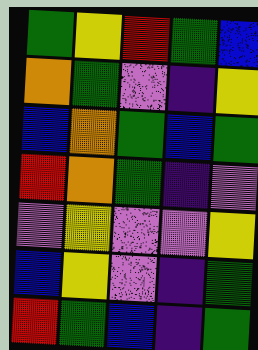[["green", "yellow", "red", "green", "blue"], ["orange", "green", "violet", "indigo", "yellow"], ["blue", "orange", "green", "blue", "green"], ["red", "orange", "green", "indigo", "violet"], ["violet", "yellow", "violet", "violet", "yellow"], ["blue", "yellow", "violet", "indigo", "green"], ["red", "green", "blue", "indigo", "green"]]